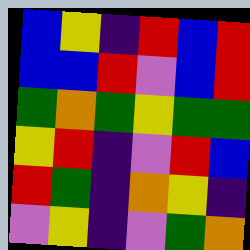[["blue", "yellow", "indigo", "red", "blue", "red"], ["blue", "blue", "red", "violet", "blue", "red"], ["green", "orange", "green", "yellow", "green", "green"], ["yellow", "red", "indigo", "violet", "red", "blue"], ["red", "green", "indigo", "orange", "yellow", "indigo"], ["violet", "yellow", "indigo", "violet", "green", "orange"]]